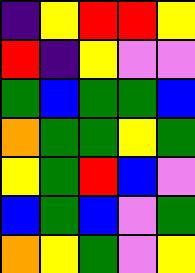[["indigo", "yellow", "red", "red", "yellow"], ["red", "indigo", "yellow", "violet", "violet"], ["green", "blue", "green", "green", "blue"], ["orange", "green", "green", "yellow", "green"], ["yellow", "green", "red", "blue", "violet"], ["blue", "green", "blue", "violet", "green"], ["orange", "yellow", "green", "violet", "yellow"]]